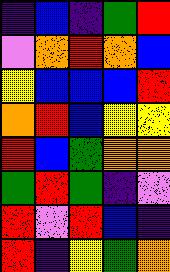[["indigo", "blue", "indigo", "green", "red"], ["violet", "orange", "red", "orange", "blue"], ["yellow", "blue", "blue", "blue", "red"], ["orange", "red", "blue", "yellow", "yellow"], ["red", "blue", "green", "orange", "orange"], ["green", "red", "green", "indigo", "violet"], ["red", "violet", "red", "blue", "indigo"], ["red", "indigo", "yellow", "green", "orange"]]